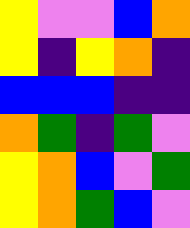[["yellow", "violet", "violet", "blue", "orange"], ["yellow", "indigo", "yellow", "orange", "indigo"], ["blue", "blue", "blue", "indigo", "indigo"], ["orange", "green", "indigo", "green", "violet"], ["yellow", "orange", "blue", "violet", "green"], ["yellow", "orange", "green", "blue", "violet"]]